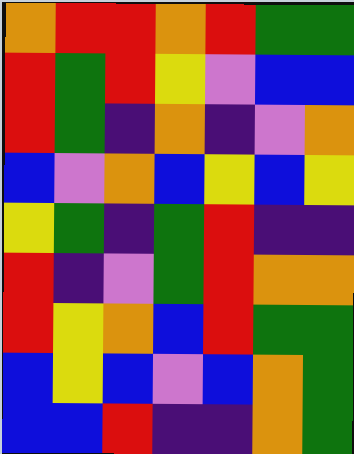[["orange", "red", "red", "orange", "red", "green", "green"], ["red", "green", "red", "yellow", "violet", "blue", "blue"], ["red", "green", "indigo", "orange", "indigo", "violet", "orange"], ["blue", "violet", "orange", "blue", "yellow", "blue", "yellow"], ["yellow", "green", "indigo", "green", "red", "indigo", "indigo"], ["red", "indigo", "violet", "green", "red", "orange", "orange"], ["red", "yellow", "orange", "blue", "red", "green", "green"], ["blue", "yellow", "blue", "violet", "blue", "orange", "green"], ["blue", "blue", "red", "indigo", "indigo", "orange", "green"]]